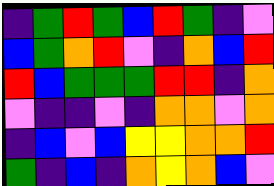[["indigo", "green", "red", "green", "blue", "red", "green", "indigo", "violet"], ["blue", "green", "orange", "red", "violet", "indigo", "orange", "blue", "red"], ["red", "blue", "green", "green", "green", "red", "red", "indigo", "orange"], ["violet", "indigo", "indigo", "violet", "indigo", "orange", "orange", "violet", "orange"], ["indigo", "blue", "violet", "blue", "yellow", "yellow", "orange", "orange", "red"], ["green", "indigo", "blue", "indigo", "orange", "yellow", "orange", "blue", "violet"]]